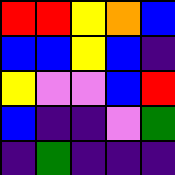[["red", "red", "yellow", "orange", "blue"], ["blue", "blue", "yellow", "blue", "indigo"], ["yellow", "violet", "violet", "blue", "red"], ["blue", "indigo", "indigo", "violet", "green"], ["indigo", "green", "indigo", "indigo", "indigo"]]